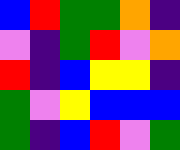[["blue", "red", "green", "green", "orange", "indigo"], ["violet", "indigo", "green", "red", "violet", "orange"], ["red", "indigo", "blue", "yellow", "yellow", "indigo"], ["green", "violet", "yellow", "blue", "blue", "blue"], ["green", "indigo", "blue", "red", "violet", "green"]]